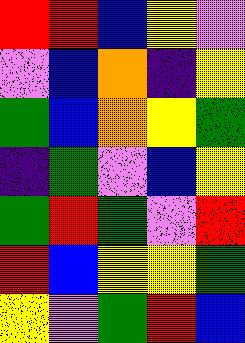[["red", "red", "blue", "yellow", "violet"], ["violet", "blue", "orange", "indigo", "yellow"], ["green", "blue", "orange", "yellow", "green"], ["indigo", "green", "violet", "blue", "yellow"], ["green", "red", "green", "violet", "red"], ["red", "blue", "yellow", "yellow", "green"], ["yellow", "violet", "green", "red", "blue"]]